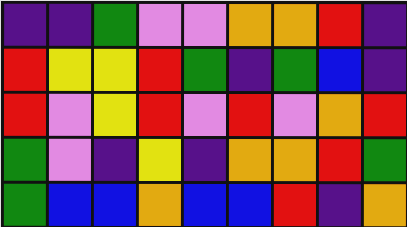[["indigo", "indigo", "green", "violet", "violet", "orange", "orange", "red", "indigo"], ["red", "yellow", "yellow", "red", "green", "indigo", "green", "blue", "indigo"], ["red", "violet", "yellow", "red", "violet", "red", "violet", "orange", "red"], ["green", "violet", "indigo", "yellow", "indigo", "orange", "orange", "red", "green"], ["green", "blue", "blue", "orange", "blue", "blue", "red", "indigo", "orange"]]